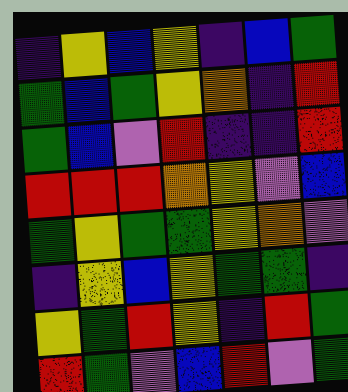[["indigo", "yellow", "blue", "yellow", "indigo", "blue", "green"], ["green", "blue", "green", "yellow", "orange", "indigo", "red"], ["green", "blue", "violet", "red", "indigo", "indigo", "red"], ["red", "red", "red", "orange", "yellow", "violet", "blue"], ["green", "yellow", "green", "green", "yellow", "orange", "violet"], ["indigo", "yellow", "blue", "yellow", "green", "green", "indigo"], ["yellow", "green", "red", "yellow", "indigo", "red", "green"], ["red", "green", "violet", "blue", "red", "violet", "green"]]